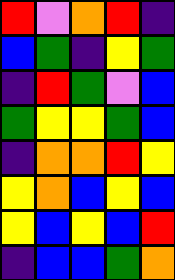[["red", "violet", "orange", "red", "indigo"], ["blue", "green", "indigo", "yellow", "green"], ["indigo", "red", "green", "violet", "blue"], ["green", "yellow", "yellow", "green", "blue"], ["indigo", "orange", "orange", "red", "yellow"], ["yellow", "orange", "blue", "yellow", "blue"], ["yellow", "blue", "yellow", "blue", "red"], ["indigo", "blue", "blue", "green", "orange"]]